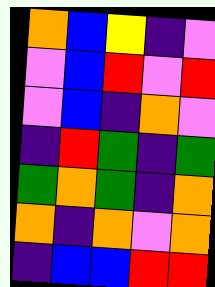[["orange", "blue", "yellow", "indigo", "violet"], ["violet", "blue", "red", "violet", "red"], ["violet", "blue", "indigo", "orange", "violet"], ["indigo", "red", "green", "indigo", "green"], ["green", "orange", "green", "indigo", "orange"], ["orange", "indigo", "orange", "violet", "orange"], ["indigo", "blue", "blue", "red", "red"]]